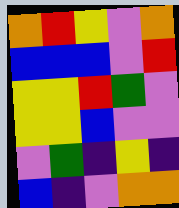[["orange", "red", "yellow", "violet", "orange"], ["blue", "blue", "blue", "violet", "red"], ["yellow", "yellow", "red", "green", "violet"], ["yellow", "yellow", "blue", "violet", "violet"], ["violet", "green", "indigo", "yellow", "indigo"], ["blue", "indigo", "violet", "orange", "orange"]]